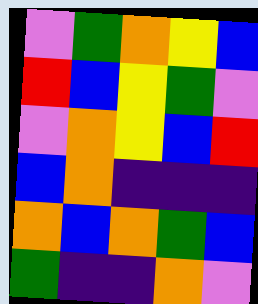[["violet", "green", "orange", "yellow", "blue"], ["red", "blue", "yellow", "green", "violet"], ["violet", "orange", "yellow", "blue", "red"], ["blue", "orange", "indigo", "indigo", "indigo"], ["orange", "blue", "orange", "green", "blue"], ["green", "indigo", "indigo", "orange", "violet"]]